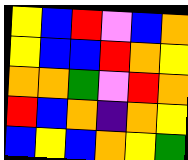[["yellow", "blue", "red", "violet", "blue", "orange"], ["yellow", "blue", "blue", "red", "orange", "yellow"], ["orange", "orange", "green", "violet", "red", "orange"], ["red", "blue", "orange", "indigo", "orange", "yellow"], ["blue", "yellow", "blue", "orange", "yellow", "green"]]